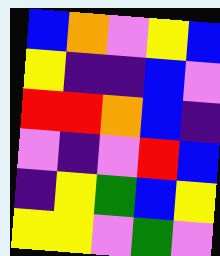[["blue", "orange", "violet", "yellow", "blue"], ["yellow", "indigo", "indigo", "blue", "violet"], ["red", "red", "orange", "blue", "indigo"], ["violet", "indigo", "violet", "red", "blue"], ["indigo", "yellow", "green", "blue", "yellow"], ["yellow", "yellow", "violet", "green", "violet"]]